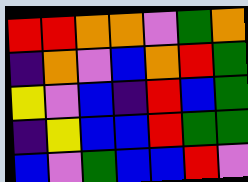[["red", "red", "orange", "orange", "violet", "green", "orange"], ["indigo", "orange", "violet", "blue", "orange", "red", "green"], ["yellow", "violet", "blue", "indigo", "red", "blue", "green"], ["indigo", "yellow", "blue", "blue", "red", "green", "green"], ["blue", "violet", "green", "blue", "blue", "red", "violet"]]